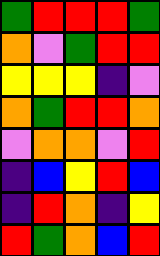[["green", "red", "red", "red", "green"], ["orange", "violet", "green", "red", "red"], ["yellow", "yellow", "yellow", "indigo", "violet"], ["orange", "green", "red", "red", "orange"], ["violet", "orange", "orange", "violet", "red"], ["indigo", "blue", "yellow", "red", "blue"], ["indigo", "red", "orange", "indigo", "yellow"], ["red", "green", "orange", "blue", "red"]]